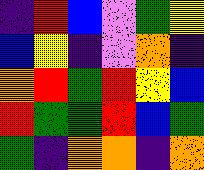[["indigo", "red", "blue", "violet", "green", "yellow"], ["blue", "yellow", "indigo", "violet", "orange", "indigo"], ["orange", "red", "green", "red", "yellow", "blue"], ["red", "green", "green", "red", "blue", "green"], ["green", "indigo", "orange", "orange", "indigo", "orange"]]